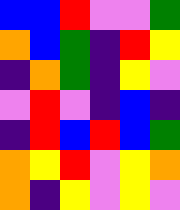[["blue", "blue", "red", "violet", "violet", "green"], ["orange", "blue", "green", "indigo", "red", "yellow"], ["indigo", "orange", "green", "indigo", "yellow", "violet"], ["violet", "red", "violet", "indigo", "blue", "indigo"], ["indigo", "red", "blue", "red", "blue", "green"], ["orange", "yellow", "red", "violet", "yellow", "orange"], ["orange", "indigo", "yellow", "violet", "yellow", "violet"]]